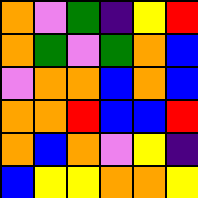[["orange", "violet", "green", "indigo", "yellow", "red"], ["orange", "green", "violet", "green", "orange", "blue"], ["violet", "orange", "orange", "blue", "orange", "blue"], ["orange", "orange", "red", "blue", "blue", "red"], ["orange", "blue", "orange", "violet", "yellow", "indigo"], ["blue", "yellow", "yellow", "orange", "orange", "yellow"]]